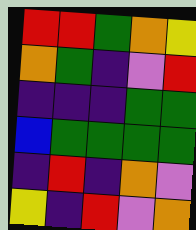[["red", "red", "green", "orange", "yellow"], ["orange", "green", "indigo", "violet", "red"], ["indigo", "indigo", "indigo", "green", "green"], ["blue", "green", "green", "green", "green"], ["indigo", "red", "indigo", "orange", "violet"], ["yellow", "indigo", "red", "violet", "orange"]]